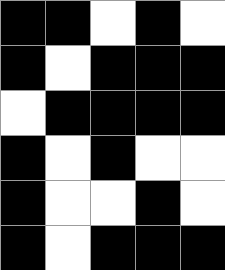[["black", "black", "white", "black", "white"], ["black", "white", "black", "black", "black"], ["white", "black", "black", "black", "black"], ["black", "white", "black", "white", "white"], ["black", "white", "white", "black", "white"], ["black", "white", "black", "black", "black"]]